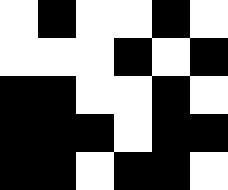[["white", "black", "white", "white", "black", "white"], ["white", "white", "white", "black", "white", "black"], ["black", "black", "white", "white", "black", "white"], ["black", "black", "black", "white", "black", "black"], ["black", "black", "white", "black", "black", "white"]]